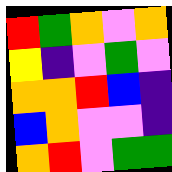[["red", "green", "orange", "violet", "orange"], ["yellow", "indigo", "violet", "green", "violet"], ["orange", "orange", "red", "blue", "indigo"], ["blue", "orange", "violet", "violet", "indigo"], ["orange", "red", "violet", "green", "green"]]